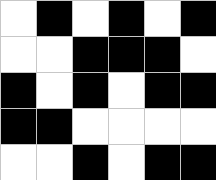[["white", "black", "white", "black", "white", "black"], ["white", "white", "black", "black", "black", "white"], ["black", "white", "black", "white", "black", "black"], ["black", "black", "white", "white", "white", "white"], ["white", "white", "black", "white", "black", "black"]]